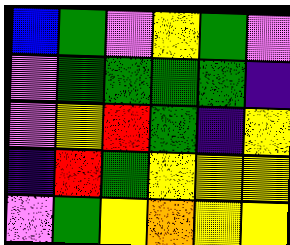[["blue", "green", "violet", "yellow", "green", "violet"], ["violet", "green", "green", "green", "green", "indigo"], ["violet", "yellow", "red", "green", "indigo", "yellow"], ["indigo", "red", "green", "yellow", "yellow", "yellow"], ["violet", "green", "yellow", "orange", "yellow", "yellow"]]